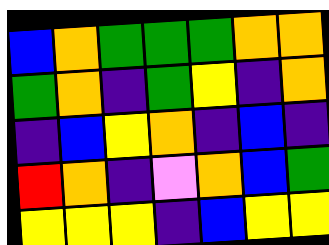[["blue", "orange", "green", "green", "green", "orange", "orange"], ["green", "orange", "indigo", "green", "yellow", "indigo", "orange"], ["indigo", "blue", "yellow", "orange", "indigo", "blue", "indigo"], ["red", "orange", "indigo", "violet", "orange", "blue", "green"], ["yellow", "yellow", "yellow", "indigo", "blue", "yellow", "yellow"]]